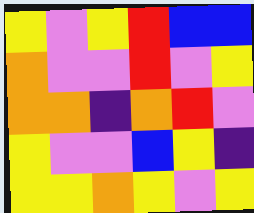[["yellow", "violet", "yellow", "red", "blue", "blue"], ["orange", "violet", "violet", "red", "violet", "yellow"], ["orange", "orange", "indigo", "orange", "red", "violet"], ["yellow", "violet", "violet", "blue", "yellow", "indigo"], ["yellow", "yellow", "orange", "yellow", "violet", "yellow"]]